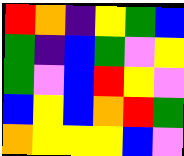[["red", "orange", "indigo", "yellow", "green", "blue"], ["green", "indigo", "blue", "green", "violet", "yellow"], ["green", "violet", "blue", "red", "yellow", "violet"], ["blue", "yellow", "blue", "orange", "red", "green"], ["orange", "yellow", "yellow", "yellow", "blue", "violet"]]